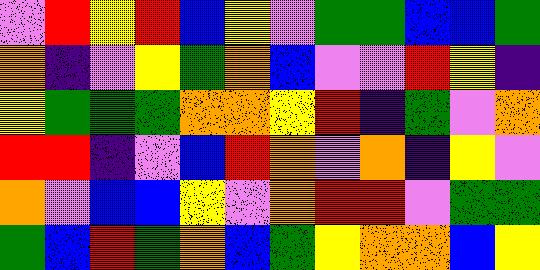[["violet", "red", "yellow", "red", "blue", "yellow", "violet", "green", "green", "blue", "blue", "green"], ["orange", "indigo", "violet", "yellow", "green", "orange", "blue", "violet", "violet", "red", "yellow", "indigo"], ["yellow", "green", "green", "green", "orange", "orange", "yellow", "red", "indigo", "green", "violet", "orange"], ["red", "red", "indigo", "violet", "blue", "red", "orange", "violet", "orange", "indigo", "yellow", "violet"], ["orange", "violet", "blue", "blue", "yellow", "violet", "orange", "red", "red", "violet", "green", "green"], ["green", "blue", "red", "green", "orange", "blue", "green", "yellow", "orange", "orange", "blue", "yellow"]]